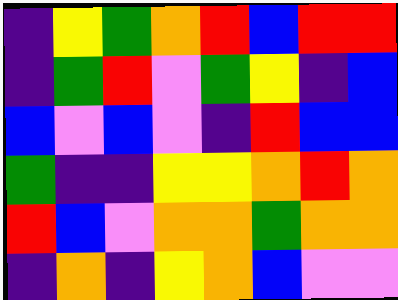[["indigo", "yellow", "green", "orange", "red", "blue", "red", "red"], ["indigo", "green", "red", "violet", "green", "yellow", "indigo", "blue"], ["blue", "violet", "blue", "violet", "indigo", "red", "blue", "blue"], ["green", "indigo", "indigo", "yellow", "yellow", "orange", "red", "orange"], ["red", "blue", "violet", "orange", "orange", "green", "orange", "orange"], ["indigo", "orange", "indigo", "yellow", "orange", "blue", "violet", "violet"]]